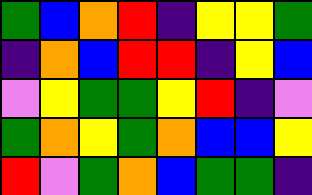[["green", "blue", "orange", "red", "indigo", "yellow", "yellow", "green"], ["indigo", "orange", "blue", "red", "red", "indigo", "yellow", "blue"], ["violet", "yellow", "green", "green", "yellow", "red", "indigo", "violet"], ["green", "orange", "yellow", "green", "orange", "blue", "blue", "yellow"], ["red", "violet", "green", "orange", "blue", "green", "green", "indigo"]]